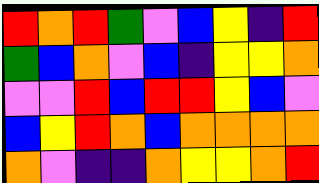[["red", "orange", "red", "green", "violet", "blue", "yellow", "indigo", "red"], ["green", "blue", "orange", "violet", "blue", "indigo", "yellow", "yellow", "orange"], ["violet", "violet", "red", "blue", "red", "red", "yellow", "blue", "violet"], ["blue", "yellow", "red", "orange", "blue", "orange", "orange", "orange", "orange"], ["orange", "violet", "indigo", "indigo", "orange", "yellow", "yellow", "orange", "red"]]